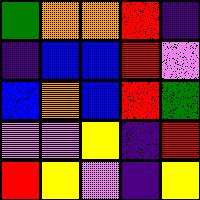[["green", "orange", "orange", "red", "indigo"], ["indigo", "blue", "blue", "red", "violet"], ["blue", "orange", "blue", "red", "green"], ["violet", "violet", "yellow", "indigo", "red"], ["red", "yellow", "violet", "indigo", "yellow"]]